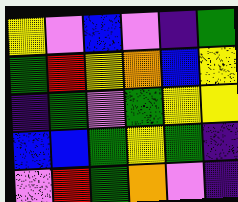[["yellow", "violet", "blue", "violet", "indigo", "green"], ["green", "red", "yellow", "orange", "blue", "yellow"], ["indigo", "green", "violet", "green", "yellow", "yellow"], ["blue", "blue", "green", "yellow", "green", "indigo"], ["violet", "red", "green", "orange", "violet", "indigo"]]